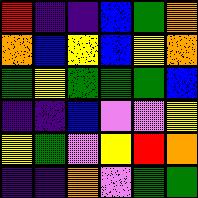[["red", "indigo", "indigo", "blue", "green", "orange"], ["orange", "blue", "yellow", "blue", "yellow", "orange"], ["green", "yellow", "green", "green", "green", "blue"], ["indigo", "indigo", "blue", "violet", "violet", "yellow"], ["yellow", "green", "violet", "yellow", "red", "orange"], ["indigo", "indigo", "orange", "violet", "green", "green"]]